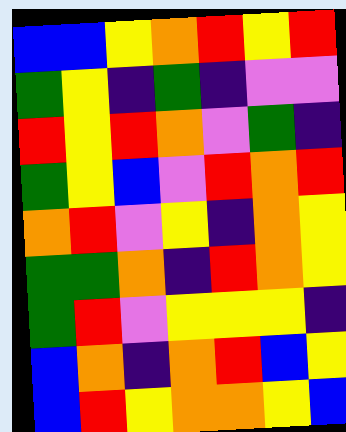[["blue", "blue", "yellow", "orange", "red", "yellow", "red"], ["green", "yellow", "indigo", "green", "indigo", "violet", "violet"], ["red", "yellow", "red", "orange", "violet", "green", "indigo"], ["green", "yellow", "blue", "violet", "red", "orange", "red"], ["orange", "red", "violet", "yellow", "indigo", "orange", "yellow"], ["green", "green", "orange", "indigo", "red", "orange", "yellow"], ["green", "red", "violet", "yellow", "yellow", "yellow", "indigo"], ["blue", "orange", "indigo", "orange", "red", "blue", "yellow"], ["blue", "red", "yellow", "orange", "orange", "yellow", "blue"]]